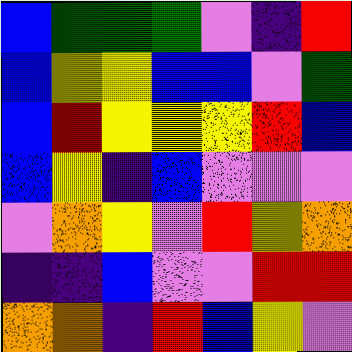[["blue", "green", "green", "green", "violet", "indigo", "red"], ["blue", "yellow", "yellow", "blue", "blue", "violet", "green"], ["blue", "red", "yellow", "yellow", "yellow", "red", "blue"], ["blue", "yellow", "indigo", "blue", "violet", "violet", "violet"], ["violet", "orange", "yellow", "violet", "red", "yellow", "orange"], ["indigo", "indigo", "blue", "violet", "violet", "red", "red"], ["orange", "orange", "indigo", "red", "blue", "yellow", "violet"]]